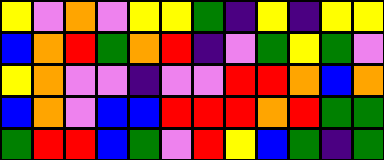[["yellow", "violet", "orange", "violet", "yellow", "yellow", "green", "indigo", "yellow", "indigo", "yellow", "yellow"], ["blue", "orange", "red", "green", "orange", "red", "indigo", "violet", "green", "yellow", "green", "violet"], ["yellow", "orange", "violet", "violet", "indigo", "violet", "violet", "red", "red", "orange", "blue", "orange"], ["blue", "orange", "violet", "blue", "blue", "red", "red", "red", "orange", "red", "green", "green"], ["green", "red", "red", "blue", "green", "violet", "red", "yellow", "blue", "green", "indigo", "green"]]